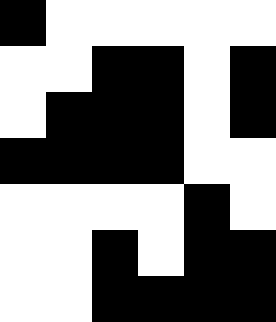[["black", "white", "white", "white", "white", "white"], ["white", "white", "black", "black", "white", "black"], ["white", "black", "black", "black", "white", "black"], ["black", "black", "black", "black", "white", "white"], ["white", "white", "white", "white", "black", "white"], ["white", "white", "black", "white", "black", "black"], ["white", "white", "black", "black", "black", "black"]]